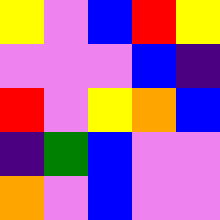[["yellow", "violet", "blue", "red", "yellow"], ["violet", "violet", "violet", "blue", "indigo"], ["red", "violet", "yellow", "orange", "blue"], ["indigo", "green", "blue", "violet", "violet"], ["orange", "violet", "blue", "violet", "violet"]]